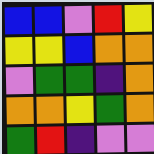[["blue", "blue", "violet", "red", "yellow"], ["yellow", "yellow", "blue", "orange", "orange"], ["violet", "green", "green", "indigo", "orange"], ["orange", "orange", "yellow", "green", "orange"], ["green", "red", "indigo", "violet", "violet"]]